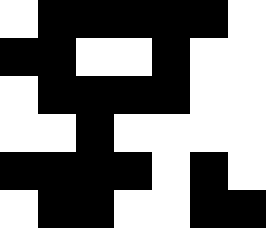[["white", "black", "black", "black", "black", "black", "white"], ["black", "black", "white", "white", "black", "white", "white"], ["white", "black", "black", "black", "black", "white", "white"], ["white", "white", "black", "white", "white", "white", "white"], ["black", "black", "black", "black", "white", "black", "white"], ["white", "black", "black", "white", "white", "black", "black"]]